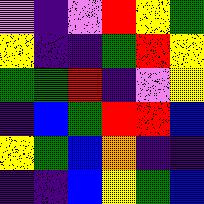[["violet", "indigo", "violet", "red", "yellow", "green"], ["yellow", "indigo", "indigo", "green", "red", "yellow"], ["green", "green", "red", "indigo", "violet", "yellow"], ["indigo", "blue", "green", "red", "red", "blue"], ["yellow", "green", "blue", "orange", "indigo", "indigo"], ["indigo", "indigo", "blue", "yellow", "green", "blue"]]